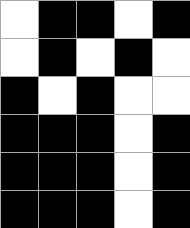[["white", "black", "black", "white", "black"], ["white", "black", "white", "black", "white"], ["black", "white", "black", "white", "white"], ["black", "black", "black", "white", "black"], ["black", "black", "black", "white", "black"], ["black", "black", "black", "white", "black"]]